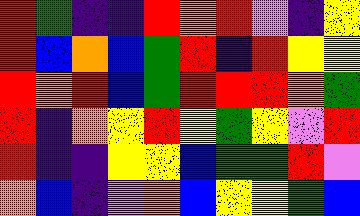[["red", "green", "indigo", "indigo", "red", "orange", "red", "violet", "indigo", "yellow"], ["red", "blue", "orange", "blue", "green", "red", "indigo", "red", "yellow", "yellow"], ["red", "orange", "red", "blue", "green", "red", "red", "red", "orange", "green"], ["red", "indigo", "orange", "yellow", "red", "yellow", "green", "yellow", "violet", "red"], ["red", "indigo", "indigo", "yellow", "yellow", "blue", "green", "green", "red", "violet"], ["orange", "blue", "indigo", "violet", "orange", "blue", "yellow", "yellow", "green", "blue"]]